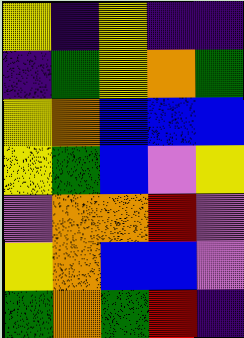[["yellow", "indigo", "yellow", "indigo", "indigo"], ["indigo", "green", "yellow", "orange", "green"], ["yellow", "orange", "blue", "blue", "blue"], ["yellow", "green", "blue", "violet", "yellow"], ["violet", "orange", "orange", "red", "violet"], ["yellow", "orange", "blue", "blue", "violet"], ["green", "orange", "green", "red", "indigo"]]